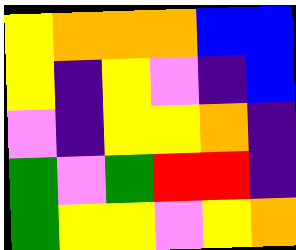[["yellow", "orange", "orange", "orange", "blue", "blue"], ["yellow", "indigo", "yellow", "violet", "indigo", "blue"], ["violet", "indigo", "yellow", "yellow", "orange", "indigo"], ["green", "violet", "green", "red", "red", "indigo"], ["green", "yellow", "yellow", "violet", "yellow", "orange"]]